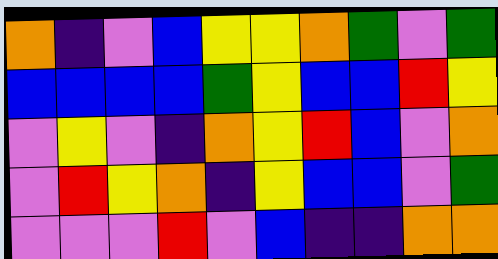[["orange", "indigo", "violet", "blue", "yellow", "yellow", "orange", "green", "violet", "green"], ["blue", "blue", "blue", "blue", "green", "yellow", "blue", "blue", "red", "yellow"], ["violet", "yellow", "violet", "indigo", "orange", "yellow", "red", "blue", "violet", "orange"], ["violet", "red", "yellow", "orange", "indigo", "yellow", "blue", "blue", "violet", "green"], ["violet", "violet", "violet", "red", "violet", "blue", "indigo", "indigo", "orange", "orange"]]